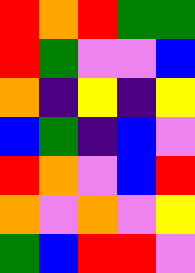[["red", "orange", "red", "green", "green"], ["red", "green", "violet", "violet", "blue"], ["orange", "indigo", "yellow", "indigo", "yellow"], ["blue", "green", "indigo", "blue", "violet"], ["red", "orange", "violet", "blue", "red"], ["orange", "violet", "orange", "violet", "yellow"], ["green", "blue", "red", "red", "violet"]]